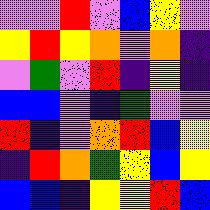[["violet", "violet", "red", "violet", "blue", "yellow", "violet"], ["yellow", "red", "yellow", "orange", "violet", "orange", "indigo"], ["violet", "green", "violet", "red", "indigo", "yellow", "indigo"], ["blue", "blue", "violet", "indigo", "green", "violet", "violet"], ["red", "indigo", "violet", "orange", "red", "blue", "yellow"], ["indigo", "red", "orange", "green", "yellow", "blue", "yellow"], ["blue", "blue", "indigo", "yellow", "yellow", "red", "blue"]]